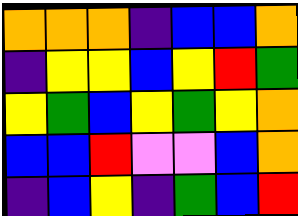[["orange", "orange", "orange", "indigo", "blue", "blue", "orange"], ["indigo", "yellow", "yellow", "blue", "yellow", "red", "green"], ["yellow", "green", "blue", "yellow", "green", "yellow", "orange"], ["blue", "blue", "red", "violet", "violet", "blue", "orange"], ["indigo", "blue", "yellow", "indigo", "green", "blue", "red"]]